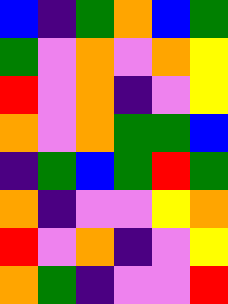[["blue", "indigo", "green", "orange", "blue", "green"], ["green", "violet", "orange", "violet", "orange", "yellow"], ["red", "violet", "orange", "indigo", "violet", "yellow"], ["orange", "violet", "orange", "green", "green", "blue"], ["indigo", "green", "blue", "green", "red", "green"], ["orange", "indigo", "violet", "violet", "yellow", "orange"], ["red", "violet", "orange", "indigo", "violet", "yellow"], ["orange", "green", "indigo", "violet", "violet", "red"]]